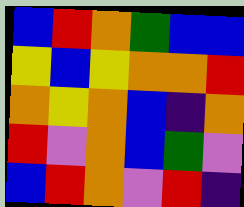[["blue", "red", "orange", "green", "blue", "blue"], ["yellow", "blue", "yellow", "orange", "orange", "red"], ["orange", "yellow", "orange", "blue", "indigo", "orange"], ["red", "violet", "orange", "blue", "green", "violet"], ["blue", "red", "orange", "violet", "red", "indigo"]]